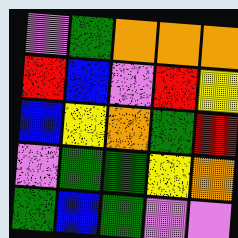[["violet", "green", "orange", "orange", "orange"], ["red", "blue", "violet", "red", "yellow"], ["blue", "yellow", "orange", "green", "red"], ["violet", "green", "green", "yellow", "orange"], ["green", "blue", "green", "violet", "violet"]]